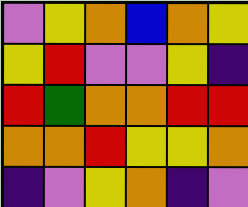[["violet", "yellow", "orange", "blue", "orange", "yellow"], ["yellow", "red", "violet", "violet", "yellow", "indigo"], ["red", "green", "orange", "orange", "red", "red"], ["orange", "orange", "red", "yellow", "yellow", "orange"], ["indigo", "violet", "yellow", "orange", "indigo", "violet"]]